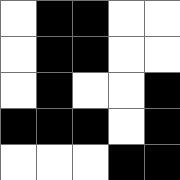[["white", "black", "black", "white", "white"], ["white", "black", "black", "white", "white"], ["white", "black", "white", "white", "black"], ["black", "black", "black", "white", "black"], ["white", "white", "white", "black", "black"]]